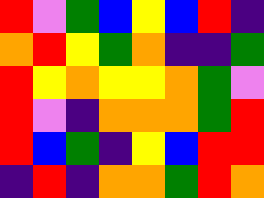[["red", "violet", "green", "blue", "yellow", "blue", "red", "indigo"], ["orange", "red", "yellow", "green", "orange", "indigo", "indigo", "green"], ["red", "yellow", "orange", "yellow", "yellow", "orange", "green", "violet"], ["red", "violet", "indigo", "orange", "orange", "orange", "green", "red"], ["red", "blue", "green", "indigo", "yellow", "blue", "red", "red"], ["indigo", "red", "indigo", "orange", "orange", "green", "red", "orange"]]